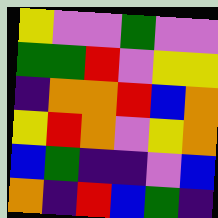[["yellow", "violet", "violet", "green", "violet", "violet"], ["green", "green", "red", "violet", "yellow", "yellow"], ["indigo", "orange", "orange", "red", "blue", "orange"], ["yellow", "red", "orange", "violet", "yellow", "orange"], ["blue", "green", "indigo", "indigo", "violet", "blue"], ["orange", "indigo", "red", "blue", "green", "indigo"]]